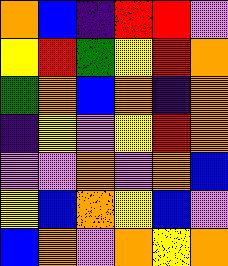[["orange", "blue", "indigo", "red", "red", "violet"], ["yellow", "red", "green", "yellow", "red", "orange"], ["green", "orange", "blue", "orange", "indigo", "orange"], ["indigo", "yellow", "violet", "yellow", "red", "orange"], ["violet", "violet", "orange", "violet", "orange", "blue"], ["yellow", "blue", "orange", "yellow", "blue", "violet"], ["blue", "orange", "violet", "orange", "yellow", "orange"]]